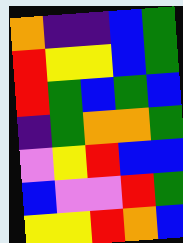[["orange", "indigo", "indigo", "blue", "green"], ["red", "yellow", "yellow", "blue", "green"], ["red", "green", "blue", "green", "blue"], ["indigo", "green", "orange", "orange", "green"], ["violet", "yellow", "red", "blue", "blue"], ["blue", "violet", "violet", "red", "green"], ["yellow", "yellow", "red", "orange", "blue"]]